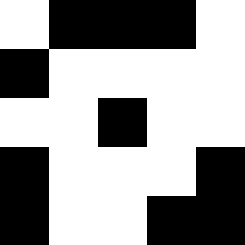[["white", "black", "black", "black", "white"], ["black", "white", "white", "white", "white"], ["white", "white", "black", "white", "white"], ["black", "white", "white", "white", "black"], ["black", "white", "white", "black", "black"]]